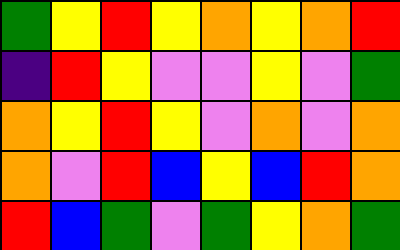[["green", "yellow", "red", "yellow", "orange", "yellow", "orange", "red"], ["indigo", "red", "yellow", "violet", "violet", "yellow", "violet", "green"], ["orange", "yellow", "red", "yellow", "violet", "orange", "violet", "orange"], ["orange", "violet", "red", "blue", "yellow", "blue", "red", "orange"], ["red", "blue", "green", "violet", "green", "yellow", "orange", "green"]]